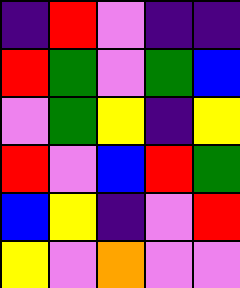[["indigo", "red", "violet", "indigo", "indigo"], ["red", "green", "violet", "green", "blue"], ["violet", "green", "yellow", "indigo", "yellow"], ["red", "violet", "blue", "red", "green"], ["blue", "yellow", "indigo", "violet", "red"], ["yellow", "violet", "orange", "violet", "violet"]]